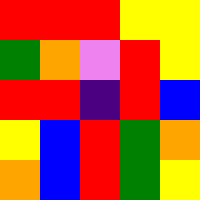[["red", "red", "red", "yellow", "yellow"], ["green", "orange", "violet", "red", "yellow"], ["red", "red", "indigo", "red", "blue"], ["yellow", "blue", "red", "green", "orange"], ["orange", "blue", "red", "green", "yellow"]]